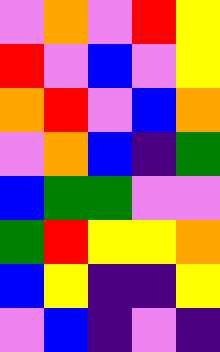[["violet", "orange", "violet", "red", "yellow"], ["red", "violet", "blue", "violet", "yellow"], ["orange", "red", "violet", "blue", "orange"], ["violet", "orange", "blue", "indigo", "green"], ["blue", "green", "green", "violet", "violet"], ["green", "red", "yellow", "yellow", "orange"], ["blue", "yellow", "indigo", "indigo", "yellow"], ["violet", "blue", "indigo", "violet", "indigo"]]